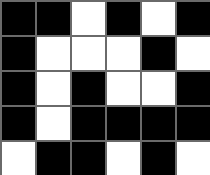[["black", "black", "white", "black", "white", "black"], ["black", "white", "white", "white", "black", "white"], ["black", "white", "black", "white", "white", "black"], ["black", "white", "black", "black", "black", "black"], ["white", "black", "black", "white", "black", "white"]]